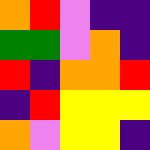[["orange", "red", "violet", "indigo", "indigo"], ["green", "green", "violet", "orange", "indigo"], ["red", "indigo", "orange", "orange", "red"], ["indigo", "red", "yellow", "yellow", "yellow"], ["orange", "violet", "yellow", "yellow", "indigo"]]